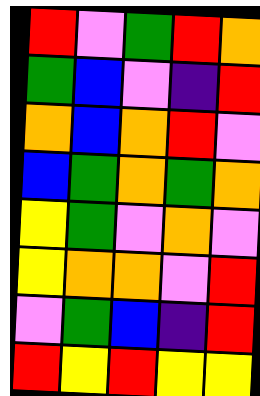[["red", "violet", "green", "red", "orange"], ["green", "blue", "violet", "indigo", "red"], ["orange", "blue", "orange", "red", "violet"], ["blue", "green", "orange", "green", "orange"], ["yellow", "green", "violet", "orange", "violet"], ["yellow", "orange", "orange", "violet", "red"], ["violet", "green", "blue", "indigo", "red"], ["red", "yellow", "red", "yellow", "yellow"]]